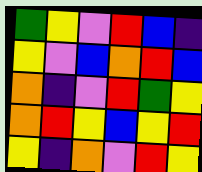[["green", "yellow", "violet", "red", "blue", "indigo"], ["yellow", "violet", "blue", "orange", "red", "blue"], ["orange", "indigo", "violet", "red", "green", "yellow"], ["orange", "red", "yellow", "blue", "yellow", "red"], ["yellow", "indigo", "orange", "violet", "red", "yellow"]]